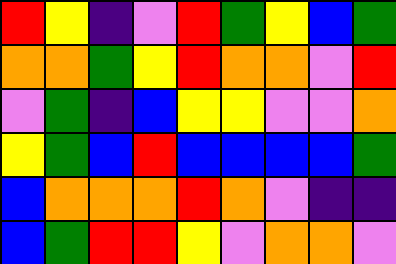[["red", "yellow", "indigo", "violet", "red", "green", "yellow", "blue", "green"], ["orange", "orange", "green", "yellow", "red", "orange", "orange", "violet", "red"], ["violet", "green", "indigo", "blue", "yellow", "yellow", "violet", "violet", "orange"], ["yellow", "green", "blue", "red", "blue", "blue", "blue", "blue", "green"], ["blue", "orange", "orange", "orange", "red", "orange", "violet", "indigo", "indigo"], ["blue", "green", "red", "red", "yellow", "violet", "orange", "orange", "violet"]]